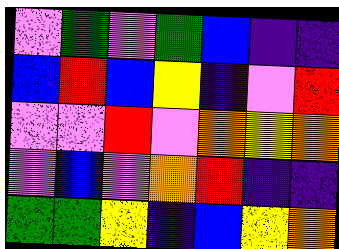[["violet", "green", "violet", "green", "blue", "indigo", "indigo"], ["blue", "red", "blue", "yellow", "indigo", "violet", "red"], ["violet", "violet", "red", "violet", "orange", "yellow", "orange"], ["violet", "blue", "violet", "orange", "red", "indigo", "indigo"], ["green", "green", "yellow", "indigo", "blue", "yellow", "orange"]]